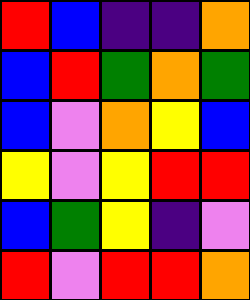[["red", "blue", "indigo", "indigo", "orange"], ["blue", "red", "green", "orange", "green"], ["blue", "violet", "orange", "yellow", "blue"], ["yellow", "violet", "yellow", "red", "red"], ["blue", "green", "yellow", "indigo", "violet"], ["red", "violet", "red", "red", "orange"]]